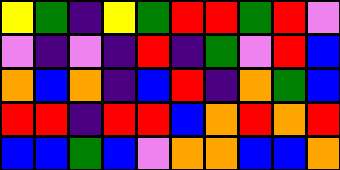[["yellow", "green", "indigo", "yellow", "green", "red", "red", "green", "red", "violet"], ["violet", "indigo", "violet", "indigo", "red", "indigo", "green", "violet", "red", "blue"], ["orange", "blue", "orange", "indigo", "blue", "red", "indigo", "orange", "green", "blue"], ["red", "red", "indigo", "red", "red", "blue", "orange", "red", "orange", "red"], ["blue", "blue", "green", "blue", "violet", "orange", "orange", "blue", "blue", "orange"]]